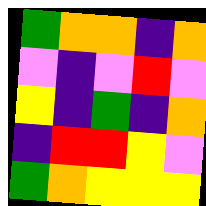[["green", "orange", "orange", "indigo", "orange"], ["violet", "indigo", "violet", "red", "violet"], ["yellow", "indigo", "green", "indigo", "orange"], ["indigo", "red", "red", "yellow", "violet"], ["green", "orange", "yellow", "yellow", "yellow"]]